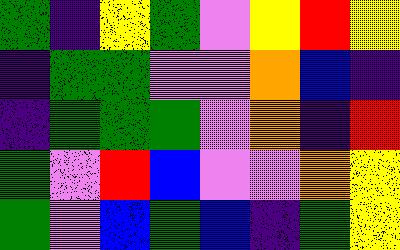[["green", "indigo", "yellow", "green", "violet", "yellow", "red", "yellow"], ["indigo", "green", "green", "violet", "violet", "orange", "blue", "indigo"], ["indigo", "green", "green", "green", "violet", "orange", "indigo", "red"], ["green", "violet", "red", "blue", "violet", "violet", "orange", "yellow"], ["green", "violet", "blue", "green", "blue", "indigo", "green", "yellow"]]